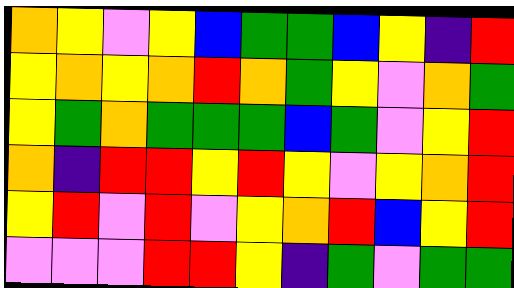[["orange", "yellow", "violet", "yellow", "blue", "green", "green", "blue", "yellow", "indigo", "red"], ["yellow", "orange", "yellow", "orange", "red", "orange", "green", "yellow", "violet", "orange", "green"], ["yellow", "green", "orange", "green", "green", "green", "blue", "green", "violet", "yellow", "red"], ["orange", "indigo", "red", "red", "yellow", "red", "yellow", "violet", "yellow", "orange", "red"], ["yellow", "red", "violet", "red", "violet", "yellow", "orange", "red", "blue", "yellow", "red"], ["violet", "violet", "violet", "red", "red", "yellow", "indigo", "green", "violet", "green", "green"]]